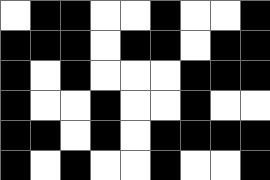[["white", "black", "black", "white", "white", "black", "white", "white", "black"], ["black", "black", "black", "white", "black", "black", "white", "black", "black"], ["black", "white", "black", "white", "white", "white", "black", "black", "black"], ["black", "white", "white", "black", "white", "white", "black", "white", "white"], ["black", "black", "white", "black", "white", "black", "black", "black", "black"], ["black", "white", "black", "white", "white", "black", "white", "white", "black"]]